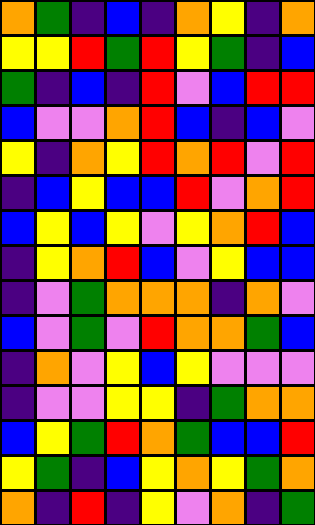[["orange", "green", "indigo", "blue", "indigo", "orange", "yellow", "indigo", "orange"], ["yellow", "yellow", "red", "green", "red", "yellow", "green", "indigo", "blue"], ["green", "indigo", "blue", "indigo", "red", "violet", "blue", "red", "red"], ["blue", "violet", "violet", "orange", "red", "blue", "indigo", "blue", "violet"], ["yellow", "indigo", "orange", "yellow", "red", "orange", "red", "violet", "red"], ["indigo", "blue", "yellow", "blue", "blue", "red", "violet", "orange", "red"], ["blue", "yellow", "blue", "yellow", "violet", "yellow", "orange", "red", "blue"], ["indigo", "yellow", "orange", "red", "blue", "violet", "yellow", "blue", "blue"], ["indigo", "violet", "green", "orange", "orange", "orange", "indigo", "orange", "violet"], ["blue", "violet", "green", "violet", "red", "orange", "orange", "green", "blue"], ["indigo", "orange", "violet", "yellow", "blue", "yellow", "violet", "violet", "violet"], ["indigo", "violet", "violet", "yellow", "yellow", "indigo", "green", "orange", "orange"], ["blue", "yellow", "green", "red", "orange", "green", "blue", "blue", "red"], ["yellow", "green", "indigo", "blue", "yellow", "orange", "yellow", "green", "orange"], ["orange", "indigo", "red", "indigo", "yellow", "violet", "orange", "indigo", "green"]]